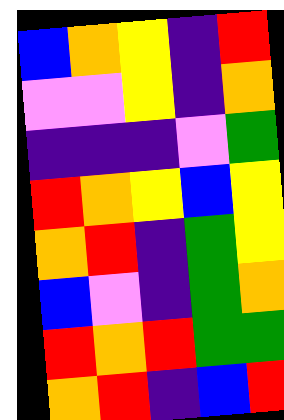[["blue", "orange", "yellow", "indigo", "red"], ["violet", "violet", "yellow", "indigo", "orange"], ["indigo", "indigo", "indigo", "violet", "green"], ["red", "orange", "yellow", "blue", "yellow"], ["orange", "red", "indigo", "green", "yellow"], ["blue", "violet", "indigo", "green", "orange"], ["red", "orange", "red", "green", "green"], ["orange", "red", "indigo", "blue", "red"]]